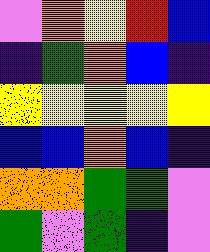[["violet", "orange", "yellow", "red", "blue"], ["indigo", "green", "orange", "blue", "indigo"], ["yellow", "yellow", "yellow", "yellow", "yellow"], ["blue", "blue", "orange", "blue", "indigo"], ["orange", "orange", "green", "green", "violet"], ["green", "violet", "green", "indigo", "violet"]]